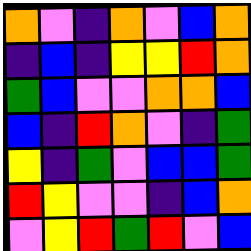[["orange", "violet", "indigo", "orange", "violet", "blue", "orange"], ["indigo", "blue", "indigo", "yellow", "yellow", "red", "orange"], ["green", "blue", "violet", "violet", "orange", "orange", "blue"], ["blue", "indigo", "red", "orange", "violet", "indigo", "green"], ["yellow", "indigo", "green", "violet", "blue", "blue", "green"], ["red", "yellow", "violet", "violet", "indigo", "blue", "orange"], ["violet", "yellow", "red", "green", "red", "violet", "blue"]]